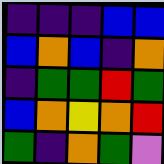[["indigo", "indigo", "indigo", "blue", "blue"], ["blue", "orange", "blue", "indigo", "orange"], ["indigo", "green", "green", "red", "green"], ["blue", "orange", "yellow", "orange", "red"], ["green", "indigo", "orange", "green", "violet"]]